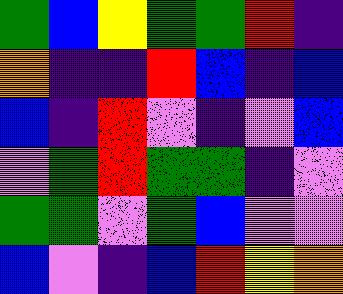[["green", "blue", "yellow", "green", "green", "red", "indigo"], ["orange", "indigo", "indigo", "red", "blue", "indigo", "blue"], ["blue", "indigo", "red", "violet", "indigo", "violet", "blue"], ["violet", "green", "red", "green", "green", "indigo", "violet"], ["green", "green", "violet", "green", "blue", "violet", "violet"], ["blue", "violet", "indigo", "blue", "red", "yellow", "orange"]]